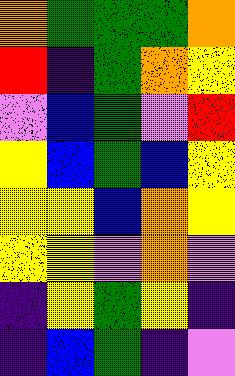[["orange", "green", "green", "green", "orange"], ["red", "indigo", "green", "orange", "yellow"], ["violet", "blue", "green", "violet", "red"], ["yellow", "blue", "green", "blue", "yellow"], ["yellow", "yellow", "blue", "orange", "yellow"], ["yellow", "yellow", "violet", "orange", "violet"], ["indigo", "yellow", "green", "yellow", "indigo"], ["indigo", "blue", "green", "indigo", "violet"]]